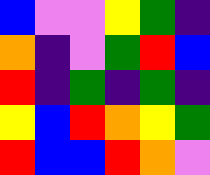[["blue", "violet", "violet", "yellow", "green", "indigo"], ["orange", "indigo", "violet", "green", "red", "blue"], ["red", "indigo", "green", "indigo", "green", "indigo"], ["yellow", "blue", "red", "orange", "yellow", "green"], ["red", "blue", "blue", "red", "orange", "violet"]]